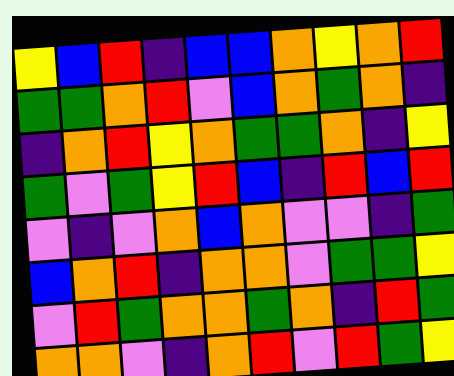[["yellow", "blue", "red", "indigo", "blue", "blue", "orange", "yellow", "orange", "red"], ["green", "green", "orange", "red", "violet", "blue", "orange", "green", "orange", "indigo"], ["indigo", "orange", "red", "yellow", "orange", "green", "green", "orange", "indigo", "yellow"], ["green", "violet", "green", "yellow", "red", "blue", "indigo", "red", "blue", "red"], ["violet", "indigo", "violet", "orange", "blue", "orange", "violet", "violet", "indigo", "green"], ["blue", "orange", "red", "indigo", "orange", "orange", "violet", "green", "green", "yellow"], ["violet", "red", "green", "orange", "orange", "green", "orange", "indigo", "red", "green"], ["orange", "orange", "violet", "indigo", "orange", "red", "violet", "red", "green", "yellow"]]